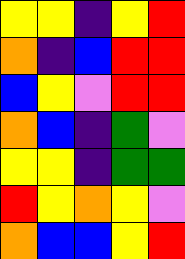[["yellow", "yellow", "indigo", "yellow", "red"], ["orange", "indigo", "blue", "red", "red"], ["blue", "yellow", "violet", "red", "red"], ["orange", "blue", "indigo", "green", "violet"], ["yellow", "yellow", "indigo", "green", "green"], ["red", "yellow", "orange", "yellow", "violet"], ["orange", "blue", "blue", "yellow", "red"]]